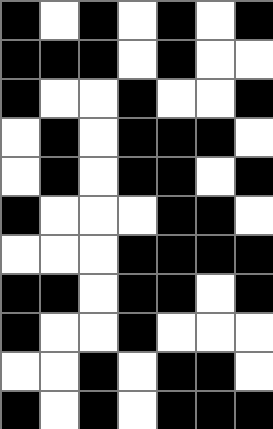[["black", "white", "black", "white", "black", "white", "black"], ["black", "black", "black", "white", "black", "white", "white"], ["black", "white", "white", "black", "white", "white", "black"], ["white", "black", "white", "black", "black", "black", "white"], ["white", "black", "white", "black", "black", "white", "black"], ["black", "white", "white", "white", "black", "black", "white"], ["white", "white", "white", "black", "black", "black", "black"], ["black", "black", "white", "black", "black", "white", "black"], ["black", "white", "white", "black", "white", "white", "white"], ["white", "white", "black", "white", "black", "black", "white"], ["black", "white", "black", "white", "black", "black", "black"]]